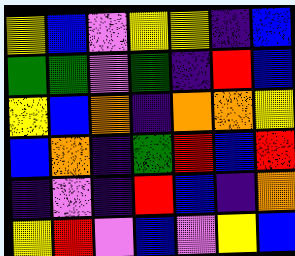[["yellow", "blue", "violet", "yellow", "yellow", "indigo", "blue"], ["green", "green", "violet", "green", "indigo", "red", "blue"], ["yellow", "blue", "orange", "indigo", "orange", "orange", "yellow"], ["blue", "orange", "indigo", "green", "red", "blue", "red"], ["indigo", "violet", "indigo", "red", "blue", "indigo", "orange"], ["yellow", "red", "violet", "blue", "violet", "yellow", "blue"]]